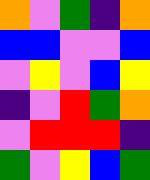[["orange", "violet", "green", "indigo", "orange"], ["blue", "blue", "violet", "violet", "blue"], ["violet", "yellow", "violet", "blue", "yellow"], ["indigo", "violet", "red", "green", "orange"], ["violet", "red", "red", "red", "indigo"], ["green", "violet", "yellow", "blue", "green"]]